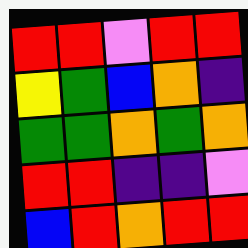[["red", "red", "violet", "red", "red"], ["yellow", "green", "blue", "orange", "indigo"], ["green", "green", "orange", "green", "orange"], ["red", "red", "indigo", "indigo", "violet"], ["blue", "red", "orange", "red", "red"]]